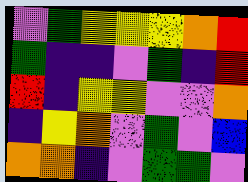[["violet", "green", "yellow", "yellow", "yellow", "orange", "red"], ["green", "indigo", "indigo", "violet", "green", "indigo", "red"], ["red", "indigo", "yellow", "yellow", "violet", "violet", "orange"], ["indigo", "yellow", "orange", "violet", "green", "violet", "blue"], ["orange", "orange", "indigo", "violet", "green", "green", "violet"]]